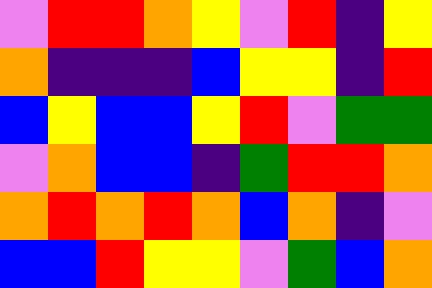[["violet", "red", "red", "orange", "yellow", "violet", "red", "indigo", "yellow"], ["orange", "indigo", "indigo", "indigo", "blue", "yellow", "yellow", "indigo", "red"], ["blue", "yellow", "blue", "blue", "yellow", "red", "violet", "green", "green"], ["violet", "orange", "blue", "blue", "indigo", "green", "red", "red", "orange"], ["orange", "red", "orange", "red", "orange", "blue", "orange", "indigo", "violet"], ["blue", "blue", "red", "yellow", "yellow", "violet", "green", "blue", "orange"]]